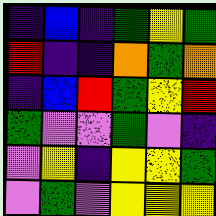[["indigo", "blue", "indigo", "green", "yellow", "green"], ["red", "indigo", "indigo", "orange", "green", "orange"], ["indigo", "blue", "red", "green", "yellow", "red"], ["green", "violet", "violet", "green", "violet", "indigo"], ["violet", "yellow", "indigo", "yellow", "yellow", "green"], ["violet", "green", "violet", "yellow", "yellow", "yellow"]]